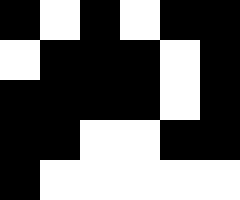[["black", "white", "black", "white", "black", "black"], ["white", "black", "black", "black", "white", "black"], ["black", "black", "black", "black", "white", "black"], ["black", "black", "white", "white", "black", "black"], ["black", "white", "white", "white", "white", "white"]]